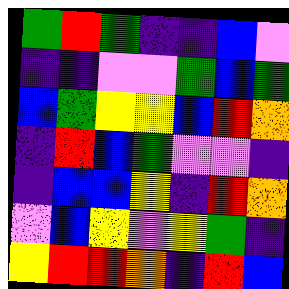[["green", "red", "green", "indigo", "indigo", "blue", "violet"], ["indigo", "indigo", "violet", "violet", "green", "blue", "green"], ["blue", "green", "yellow", "yellow", "blue", "red", "orange"], ["indigo", "red", "blue", "green", "violet", "violet", "indigo"], ["indigo", "blue", "blue", "yellow", "indigo", "red", "orange"], ["violet", "blue", "yellow", "violet", "yellow", "green", "indigo"], ["yellow", "red", "red", "orange", "indigo", "red", "blue"]]